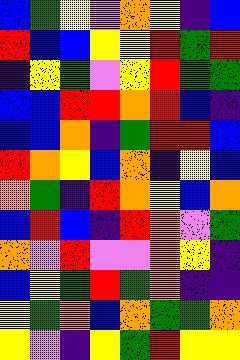[["blue", "green", "yellow", "violet", "orange", "yellow", "indigo", "blue"], ["red", "blue", "blue", "yellow", "yellow", "red", "green", "red"], ["indigo", "yellow", "green", "violet", "yellow", "red", "green", "green"], ["blue", "blue", "red", "red", "orange", "red", "blue", "indigo"], ["blue", "blue", "orange", "indigo", "green", "red", "red", "blue"], ["red", "orange", "yellow", "blue", "orange", "indigo", "yellow", "blue"], ["orange", "green", "indigo", "red", "orange", "yellow", "blue", "orange"], ["blue", "red", "blue", "indigo", "red", "orange", "violet", "green"], ["orange", "violet", "red", "violet", "violet", "orange", "yellow", "indigo"], ["blue", "yellow", "green", "red", "green", "orange", "indigo", "indigo"], ["yellow", "green", "orange", "blue", "orange", "green", "green", "orange"], ["yellow", "violet", "indigo", "yellow", "green", "red", "yellow", "yellow"]]